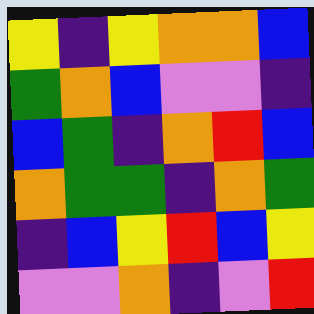[["yellow", "indigo", "yellow", "orange", "orange", "blue"], ["green", "orange", "blue", "violet", "violet", "indigo"], ["blue", "green", "indigo", "orange", "red", "blue"], ["orange", "green", "green", "indigo", "orange", "green"], ["indigo", "blue", "yellow", "red", "blue", "yellow"], ["violet", "violet", "orange", "indigo", "violet", "red"]]